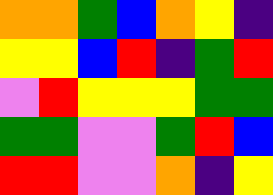[["orange", "orange", "green", "blue", "orange", "yellow", "indigo"], ["yellow", "yellow", "blue", "red", "indigo", "green", "red"], ["violet", "red", "yellow", "yellow", "yellow", "green", "green"], ["green", "green", "violet", "violet", "green", "red", "blue"], ["red", "red", "violet", "violet", "orange", "indigo", "yellow"]]